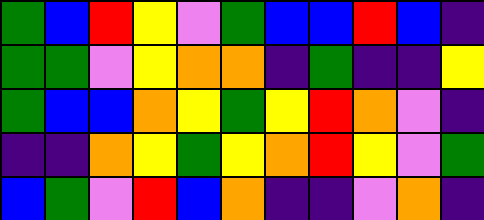[["green", "blue", "red", "yellow", "violet", "green", "blue", "blue", "red", "blue", "indigo"], ["green", "green", "violet", "yellow", "orange", "orange", "indigo", "green", "indigo", "indigo", "yellow"], ["green", "blue", "blue", "orange", "yellow", "green", "yellow", "red", "orange", "violet", "indigo"], ["indigo", "indigo", "orange", "yellow", "green", "yellow", "orange", "red", "yellow", "violet", "green"], ["blue", "green", "violet", "red", "blue", "orange", "indigo", "indigo", "violet", "orange", "indigo"]]